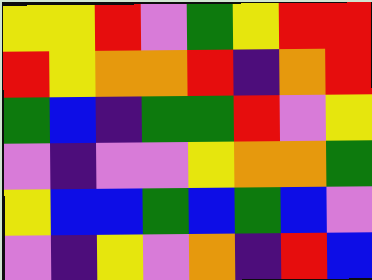[["yellow", "yellow", "red", "violet", "green", "yellow", "red", "red"], ["red", "yellow", "orange", "orange", "red", "indigo", "orange", "red"], ["green", "blue", "indigo", "green", "green", "red", "violet", "yellow"], ["violet", "indigo", "violet", "violet", "yellow", "orange", "orange", "green"], ["yellow", "blue", "blue", "green", "blue", "green", "blue", "violet"], ["violet", "indigo", "yellow", "violet", "orange", "indigo", "red", "blue"]]